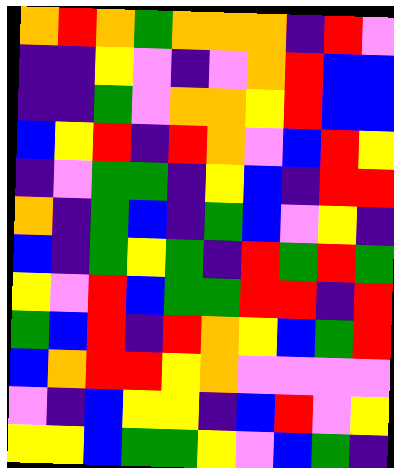[["orange", "red", "orange", "green", "orange", "orange", "orange", "indigo", "red", "violet"], ["indigo", "indigo", "yellow", "violet", "indigo", "violet", "orange", "red", "blue", "blue"], ["indigo", "indigo", "green", "violet", "orange", "orange", "yellow", "red", "blue", "blue"], ["blue", "yellow", "red", "indigo", "red", "orange", "violet", "blue", "red", "yellow"], ["indigo", "violet", "green", "green", "indigo", "yellow", "blue", "indigo", "red", "red"], ["orange", "indigo", "green", "blue", "indigo", "green", "blue", "violet", "yellow", "indigo"], ["blue", "indigo", "green", "yellow", "green", "indigo", "red", "green", "red", "green"], ["yellow", "violet", "red", "blue", "green", "green", "red", "red", "indigo", "red"], ["green", "blue", "red", "indigo", "red", "orange", "yellow", "blue", "green", "red"], ["blue", "orange", "red", "red", "yellow", "orange", "violet", "violet", "violet", "violet"], ["violet", "indigo", "blue", "yellow", "yellow", "indigo", "blue", "red", "violet", "yellow"], ["yellow", "yellow", "blue", "green", "green", "yellow", "violet", "blue", "green", "indigo"]]